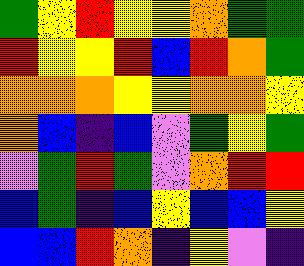[["green", "yellow", "red", "yellow", "yellow", "orange", "green", "green"], ["red", "yellow", "yellow", "red", "blue", "red", "orange", "green"], ["orange", "orange", "orange", "yellow", "yellow", "orange", "orange", "yellow"], ["orange", "blue", "indigo", "blue", "violet", "green", "yellow", "green"], ["violet", "green", "red", "green", "violet", "orange", "red", "red"], ["blue", "green", "indigo", "blue", "yellow", "blue", "blue", "yellow"], ["blue", "blue", "red", "orange", "indigo", "yellow", "violet", "indigo"]]